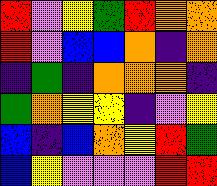[["red", "violet", "yellow", "green", "red", "orange", "orange"], ["red", "violet", "blue", "blue", "orange", "indigo", "orange"], ["indigo", "green", "indigo", "orange", "orange", "orange", "indigo"], ["green", "orange", "yellow", "yellow", "indigo", "violet", "yellow"], ["blue", "indigo", "blue", "orange", "yellow", "red", "green"], ["blue", "yellow", "violet", "violet", "violet", "red", "red"]]